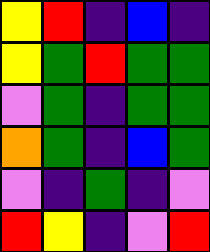[["yellow", "red", "indigo", "blue", "indigo"], ["yellow", "green", "red", "green", "green"], ["violet", "green", "indigo", "green", "green"], ["orange", "green", "indigo", "blue", "green"], ["violet", "indigo", "green", "indigo", "violet"], ["red", "yellow", "indigo", "violet", "red"]]